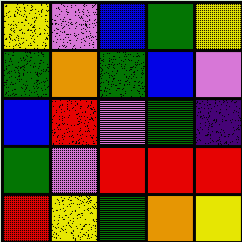[["yellow", "violet", "blue", "green", "yellow"], ["green", "orange", "green", "blue", "violet"], ["blue", "red", "violet", "green", "indigo"], ["green", "violet", "red", "red", "red"], ["red", "yellow", "green", "orange", "yellow"]]